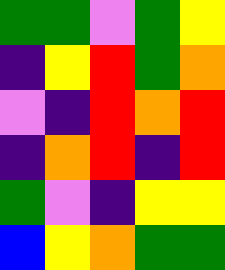[["green", "green", "violet", "green", "yellow"], ["indigo", "yellow", "red", "green", "orange"], ["violet", "indigo", "red", "orange", "red"], ["indigo", "orange", "red", "indigo", "red"], ["green", "violet", "indigo", "yellow", "yellow"], ["blue", "yellow", "orange", "green", "green"]]